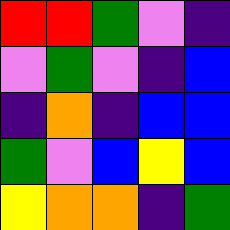[["red", "red", "green", "violet", "indigo"], ["violet", "green", "violet", "indigo", "blue"], ["indigo", "orange", "indigo", "blue", "blue"], ["green", "violet", "blue", "yellow", "blue"], ["yellow", "orange", "orange", "indigo", "green"]]